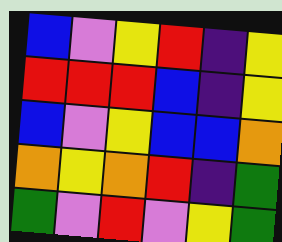[["blue", "violet", "yellow", "red", "indigo", "yellow"], ["red", "red", "red", "blue", "indigo", "yellow"], ["blue", "violet", "yellow", "blue", "blue", "orange"], ["orange", "yellow", "orange", "red", "indigo", "green"], ["green", "violet", "red", "violet", "yellow", "green"]]